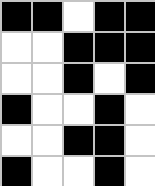[["black", "black", "white", "black", "black"], ["white", "white", "black", "black", "black"], ["white", "white", "black", "white", "black"], ["black", "white", "white", "black", "white"], ["white", "white", "black", "black", "white"], ["black", "white", "white", "black", "white"]]